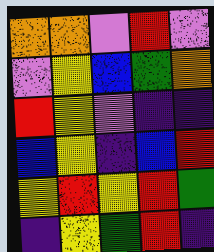[["orange", "orange", "violet", "red", "violet"], ["violet", "yellow", "blue", "green", "orange"], ["red", "yellow", "violet", "indigo", "indigo"], ["blue", "yellow", "indigo", "blue", "red"], ["yellow", "red", "yellow", "red", "green"], ["indigo", "yellow", "green", "red", "indigo"]]